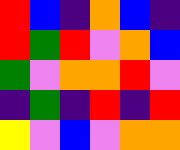[["red", "blue", "indigo", "orange", "blue", "indigo"], ["red", "green", "red", "violet", "orange", "blue"], ["green", "violet", "orange", "orange", "red", "violet"], ["indigo", "green", "indigo", "red", "indigo", "red"], ["yellow", "violet", "blue", "violet", "orange", "orange"]]